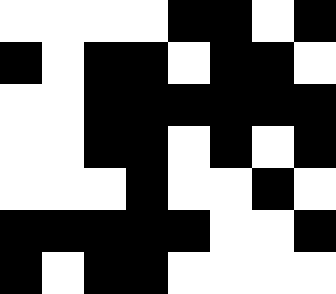[["white", "white", "white", "white", "black", "black", "white", "black"], ["black", "white", "black", "black", "white", "black", "black", "white"], ["white", "white", "black", "black", "black", "black", "black", "black"], ["white", "white", "black", "black", "white", "black", "white", "black"], ["white", "white", "white", "black", "white", "white", "black", "white"], ["black", "black", "black", "black", "black", "white", "white", "black"], ["black", "white", "black", "black", "white", "white", "white", "white"]]